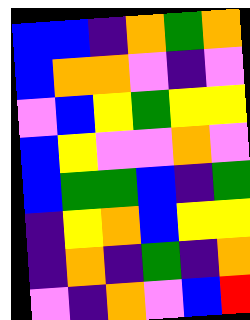[["blue", "blue", "indigo", "orange", "green", "orange"], ["blue", "orange", "orange", "violet", "indigo", "violet"], ["violet", "blue", "yellow", "green", "yellow", "yellow"], ["blue", "yellow", "violet", "violet", "orange", "violet"], ["blue", "green", "green", "blue", "indigo", "green"], ["indigo", "yellow", "orange", "blue", "yellow", "yellow"], ["indigo", "orange", "indigo", "green", "indigo", "orange"], ["violet", "indigo", "orange", "violet", "blue", "red"]]